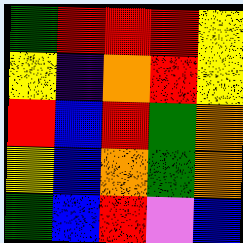[["green", "red", "red", "red", "yellow"], ["yellow", "indigo", "orange", "red", "yellow"], ["red", "blue", "red", "green", "orange"], ["yellow", "blue", "orange", "green", "orange"], ["green", "blue", "red", "violet", "blue"]]